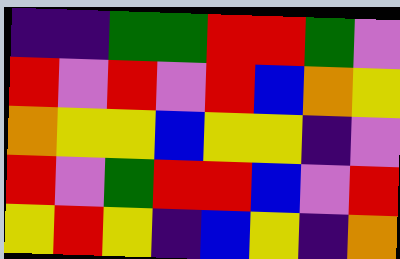[["indigo", "indigo", "green", "green", "red", "red", "green", "violet"], ["red", "violet", "red", "violet", "red", "blue", "orange", "yellow"], ["orange", "yellow", "yellow", "blue", "yellow", "yellow", "indigo", "violet"], ["red", "violet", "green", "red", "red", "blue", "violet", "red"], ["yellow", "red", "yellow", "indigo", "blue", "yellow", "indigo", "orange"]]